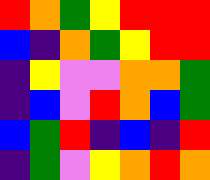[["red", "orange", "green", "yellow", "red", "red", "red"], ["blue", "indigo", "orange", "green", "yellow", "red", "red"], ["indigo", "yellow", "violet", "violet", "orange", "orange", "green"], ["indigo", "blue", "violet", "red", "orange", "blue", "green"], ["blue", "green", "red", "indigo", "blue", "indigo", "red"], ["indigo", "green", "violet", "yellow", "orange", "red", "orange"]]